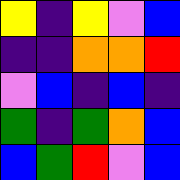[["yellow", "indigo", "yellow", "violet", "blue"], ["indigo", "indigo", "orange", "orange", "red"], ["violet", "blue", "indigo", "blue", "indigo"], ["green", "indigo", "green", "orange", "blue"], ["blue", "green", "red", "violet", "blue"]]